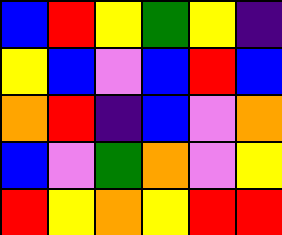[["blue", "red", "yellow", "green", "yellow", "indigo"], ["yellow", "blue", "violet", "blue", "red", "blue"], ["orange", "red", "indigo", "blue", "violet", "orange"], ["blue", "violet", "green", "orange", "violet", "yellow"], ["red", "yellow", "orange", "yellow", "red", "red"]]